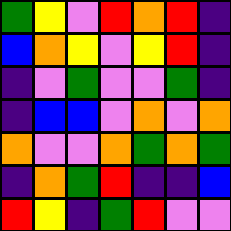[["green", "yellow", "violet", "red", "orange", "red", "indigo"], ["blue", "orange", "yellow", "violet", "yellow", "red", "indigo"], ["indigo", "violet", "green", "violet", "violet", "green", "indigo"], ["indigo", "blue", "blue", "violet", "orange", "violet", "orange"], ["orange", "violet", "violet", "orange", "green", "orange", "green"], ["indigo", "orange", "green", "red", "indigo", "indigo", "blue"], ["red", "yellow", "indigo", "green", "red", "violet", "violet"]]